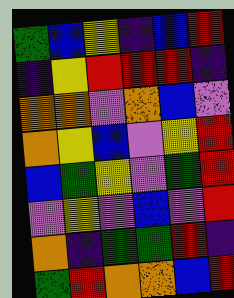[["green", "blue", "yellow", "indigo", "blue", "red"], ["indigo", "yellow", "red", "red", "red", "indigo"], ["orange", "orange", "violet", "orange", "blue", "violet"], ["orange", "yellow", "blue", "violet", "yellow", "red"], ["blue", "green", "yellow", "violet", "green", "red"], ["violet", "yellow", "violet", "blue", "violet", "red"], ["orange", "indigo", "green", "green", "red", "indigo"], ["green", "red", "orange", "orange", "blue", "red"]]